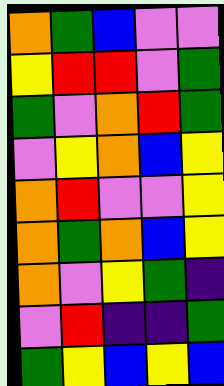[["orange", "green", "blue", "violet", "violet"], ["yellow", "red", "red", "violet", "green"], ["green", "violet", "orange", "red", "green"], ["violet", "yellow", "orange", "blue", "yellow"], ["orange", "red", "violet", "violet", "yellow"], ["orange", "green", "orange", "blue", "yellow"], ["orange", "violet", "yellow", "green", "indigo"], ["violet", "red", "indigo", "indigo", "green"], ["green", "yellow", "blue", "yellow", "blue"]]